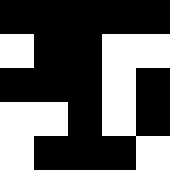[["black", "black", "black", "black", "black"], ["white", "black", "black", "white", "white"], ["black", "black", "black", "white", "black"], ["white", "white", "black", "white", "black"], ["white", "black", "black", "black", "white"]]